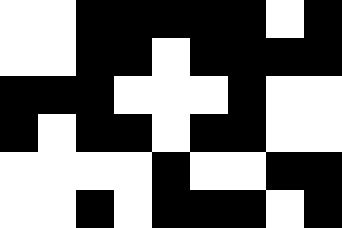[["white", "white", "black", "black", "black", "black", "black", "white", "black"], ["white", "white", "black", "black", "white", "black", "black", "black", "black"], ["black", "black", "black", "white", "white", "white", "black", "white", "white"], ["black", "white", "black", "black", "white", "black", "black", "white", "white"], ["white", "white", "white", "white", "black", "white", "white", "black", "black"], ["white", "white", "black", "white", "black", "black", "black", "white", "black"]]